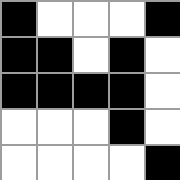[["black", "white", "white", "white", "black"], ["black", "black", "white", "black", "white"], ["black", "black", "black", "black", "white"], ["white", "white", "white", "black", "white"], ["white", "white", "white", "white", "black"]]